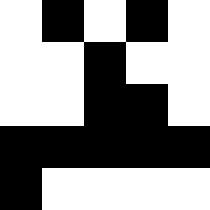[["white", "black", "white", "black", "white"], ["white", "white", "black", "white", "white"], ["white", "white", "black", "black", "white"], ["black", "black", "black", "black", "black"], ["black", "white", "white", "white", "white"]]